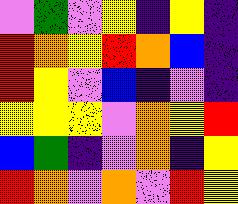[["violet", "green", "violet", "yellow", "indigo", "yellow", "indigo"], ["red", "orange", "yellow", "red", "orange", "blue", "indigo"], ["red", "yellow", "violet", "blue", "indigo", "violet", "indigo"], ["yellow", "yellow", "yellow", "violet", "orange", "yellow", "red"], ["blue", "green", "indigo", "violet", "orange", "indigo", "yellow"], ["red", "orange", "violet", "orange", "violet", "red", "yellow"]]